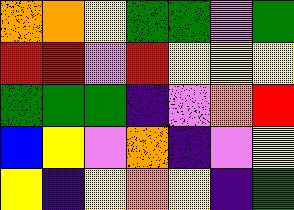[["orange", "orange", "yellow", "green", "green", "violet", "green"], ["red", "red", "violet", "red", "yellow", "yellow", "yellow"], ["green", "green", "green", "indigo", "violet", "orange", "red"], ["blue", "yellow", "violet", "orange", "indigo", "violet", "yellow"], ["yellow", "indigo", "yellow", "orange", "yellow", "indigo", "green"]]